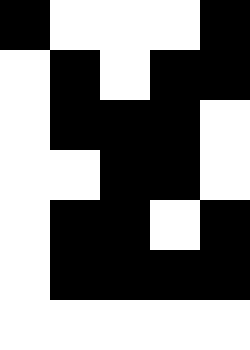[["black", "white", "white", "white", "black"], ["white", "black", "white", "black", "black"], ["white", "black", "black", "black", "white"], ["white", "white", "black", "black", "white"], ["white", "black", "black", "white", "black"], ["white", "black", "black", "black", "black"], ["white", "white", "white", "white", "white"]]